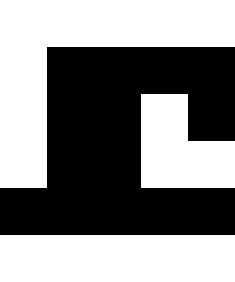[["white", "white", "white", "white", "white"], ["white", "black", "black", "black", "black"], ["white", "black", "black", "white", "black"], ["white", "black", "black", "white", "white"], ["black", "black", "black", "black", "black"], ["white", "white", "white", "white", "white"]]